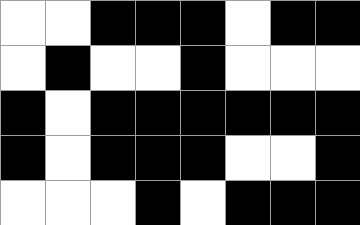[["white", "white", "black", "black", "black", "white", "black", "black"], ["white", "black", "white", "white", "black", "white", "white", "white"], ["black", "white", "black", "black", "black", "black", "black", "black"], ["black", "white", "black", "black", "black", "white", "white", "black"], ["white", "white", "white", "black", "white", "black", "black", "black"]]